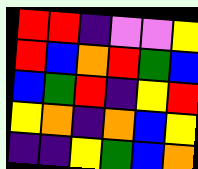[["red", "red", "indigo", "violet", "violet", "yellow"], ["red", "blue", "orange", "red", "green", "blue"], ["blue", "green", "red", "indigo", "yellow", "red"], ["yellow", "orange", "indigo", "orange", "blue", "yellow"], ["indigo", "indigo", "yellow", "green", "blue", "orange"]]